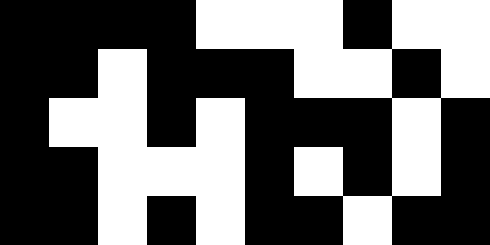[["black", "black", "black", "black", "white", "white", "white", "black", "white", "white"], ["black", "black", "white", "black", "black", "black", "white", "white", "black", "white"], ["black", "white", "white", "black", "white", "black", "black", "black", "white", "black"], ["black", "black", "white", "white", "white", "black", "white", "black", "white", "black"], ["black", "black", "white", "black", "white", "black", "black", "white", "black", "black"]]